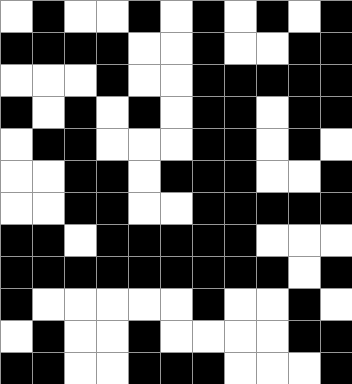[["white", "black", "white", "white", "black", "white", "black", "white", "black", "white", "black"], ["black", "black", "black", "black", "white", "white", "black", "white", "white", "black", "black"], ["white", "white", "white", "black", "white", "white", "black", "black", "black", "black", "black"], ["black", "white", "black", "white", "black", "white", "black", "black", "white", "black", "black"], ["white", "black", "black", "white", "white", "white", "black", "black", "white", "black", "white"], ["white", "white", "black", "black", "white", "black", "black", "black", "white", "white", "black"], ["white", "white", "black", "black", "white", "white", "black", "black", "black", "black", "black"], ["black", "black", "white", "black", "black", "black", "black", "black", "white", "white", "white"], ["black", "black", "black", "black", "black", "black", "black", "black", "black", "white", "black"], ["black", "white", "white", "white", "white", "white", "black", "white", "white", "black", "white"], ["white", "black", "white", "white", "black", "white", "white", "white", "white", "black", "black"], ["black", "black", "white", "white", "black", "black", "black", "white", "white", "white", "black"]]